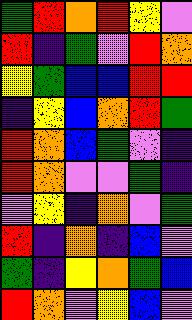[["green", "red", "orange", "red", "yellow", "violet"], ["red", "indigo", "green", "violet", "red", "orange"], ["yellow", "green", "blue", "blue", "red", "red"], ["indigo", "yellow", "blue", "orange", "red", "green"], ["red", "orange", "blue", "green", "violet", "indigo"], ["red", "orange", "violet", "violet", "green", "indigo"], ["violet", "yellow", "indigo", "orange", "violet", "green"], ["red", "indigo", "orange", "indigo", "blue", "violet"], ["green", "indigo", "yellow", "orange", "green", "blue"], ["red", "orange", "violet", "yellow", "blue", "violet"]]